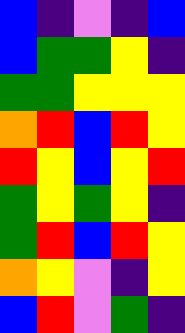[["blue", "indigo", "violet", "indigo", "blue"], ["blue", "green", "green", "yellow", "indigo"], ["green", "green", "yellow", "yellow", "yellow"], ["orange", "red", "blue", "red", "yellow"], ["red", "yellow", "blue", "yellow", "red"], ["green", "yellow", "green", "yellow", "indigo"], ["green", "red", "blue", "red", "yellow"], ["orange", "yellow", "violet", "indigo", "yellow"], ["blue", "red", "violet", "green", "indigo"]]